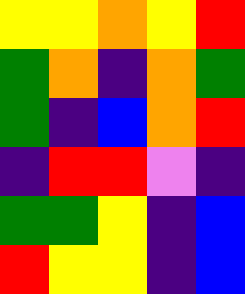[["yellow", "yellow", "orange", "yellow", "red"], ["green", "orange", "indigo", "orange", "green"], ["green", "indigo", "blue", "orange", "red"], ["indigo", "red", "red", "violet", "indigo"], ["green", "green", "yellow", "indigo", "blue"], ["red", "yellow", "yellow", "indigo", "blue"]]